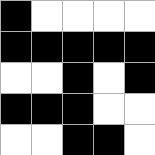[["black", "white", "white", "white", "white"], ["black", "black", "black", "black", "black"], ["white", "white", "black", "white", "black"], ["black", "black", "black", "white", "white"], ["white", "white", "black", "black", "white"]]